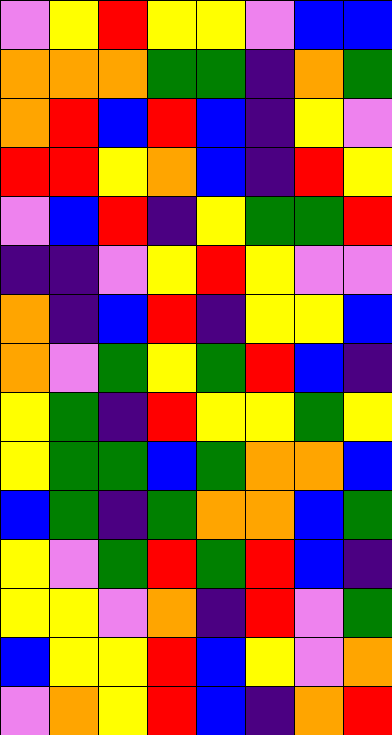[["violet", "yellow", "red", "yellow", "yellow", "violet", "blue", "blue"], ["orange", "orange", "orange", "green", "green", "indigo", "orange", "green"], ["orange", "red", "blue", "red", "blue", "indigo", "yellow", "violet"], ["red", "red", "yellow", "orange", "blue", "indigo", "red", "yellow"], ["violet", "blue", "red", "indigo", "yellow", "green", "green", "red"], ["indigo", "indigo", "violet", "yellow", "red", "yellow", "violet", "violet"], ["orange", "indigo", "blue", "red", "indigo", "yellow", "yellow", "blue"], ["orange", "violet", "green", "yellow", "green", "red", "blue", "indigo"], ["yellow", "green", "indigo", "red", "yellow", "yellow", "green", "yellow"], ["yellow", "green", "green", "blue", "green", "orange", "orange", "blue"], ["blue", "green", "indigo", "green", "orange", "orange", "blue", "green"], ["yellow", "violet", "green", "red", "green", "red", "blue", "indigo"], ["yellow", "yellow", "violet", "orange", "indigo", "red", "violet", "green"], ["blue", "yellow", "yellow", "red", "blue", "yellow", "violet", "orange"], ["violet", "orange", "yellow", "red", "blue", "indigo", "orange", "red"]]